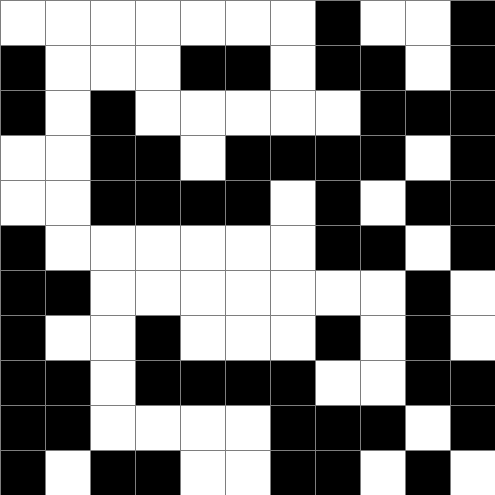[["white", "white", "white", "white", "white", "white", "white", "black", "white", "white", "black"], ["black", "white", "white", "white", "black", "black", "white", "black", "black", "white", "black"], ["black", "white", "black", "white", "white", "white", "white", "white", "black", "black", "black"], ["white", "white", "black", "black", "white", "black", "black", "black", "black", "white", "black"], ["white", "white", "black", "black", "black", "black", "white", "black", "white", "black", "black"], ["black", "white", "white", "white", "white", "white", "white", "black", "black", "white", "black"], ["black", "black", "white", "white", "white", "white", "white", "white", "white", "black", "white"], ["black", "white", "white", "black", "white", "white", "white", "black", "white", "black", "white"], ["black", "black", "white", "black", "black", "black", "black", "white", "white", "black", "black"], ["black", "black", "white", "white", "white", "white", "black", "black", "black", "white", "black"], ["black", "white", "black", "black", "white", "white", "black", "black", "white", "black", "white"]]